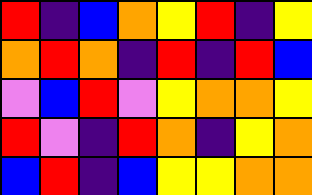[["red", "indigo", "blue", "orange", "yellow", "red", "indigo", "yellow"], ["orange", "red", "orange", "indigo", "red", "indigo", "red", "blue"], ["violet", "blue", "red", "violet", "yellow", "orange", "orange", "yellow"], ["red", "violet", "indigo", "red", "orange", "indigo", "yellow", "orange"], ["blue", "red", "indigo", "blue", "yellow", "yellow", "orange", "orange"]]